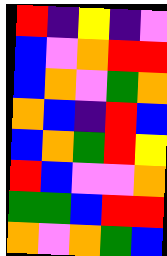[["red", "indigo", "yellow", "indigo", "violet"], ["blue", "violet", "orange", "red", "red"], ["blue", "orange", "violet", "green", "orange"], ["orange", "blue", "indigo", "red", "blue"], ["blue", "orange", "green", "red", "yellow"], ["red", "blue", "violet", "violet", "orange"], ["green", "green", "blue", "red", "red"], ["orange", "violet", "orange", "green", "blue"]]